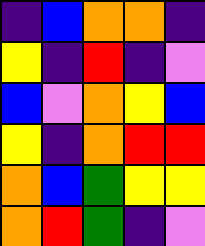[["indigo", "blue", "orange", "orange", "indigo"], ["yellow", "indigo", "red", "indigo", "violet"], ["blue", "violet", "orange", "yellow", "blue"], ["yellow", "indigo", "orange", "red", "red"], ["orange", "blue", "green", "yellow", "yellow"], ["orange", "red", "green", "indigo", "violet"]]